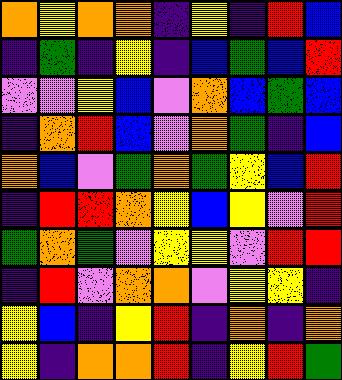[["orange", "yellow", "orange", "orange", "indigo", "yellow", "indigo", "red", "blue"], ["indigo", "green", "indigo", "yellow", "indigo", "blue", "green", "blue", "red"], ["violet", "violet", "yellow", "blue", "violet", "orange", "blue", "green", "blue"], ["indigo", "orange", "red", "blue", "violet", "orange", "green", "indigo", "blue"], ["orange", "blue", "violet", "green", "orange", "green", "yellow", "blue", "red"], ["indigo", "red", "red", "orange", "yellow", "blue", "yellow", "violet", "red"], ["green", "orange", "green", "violet", "yellow", "yellow", "violet", "red", "red"], ["indigo", "red", "violet", "orange", "orange", "violet", "yellow", "yellow", "indigo"], ["yellow", "blue", "indigo", "yellow", "red", "indigo", "orange", "indigo", "orange"], ["yellow", "indigo", "orange", "orange", "red", "indigo", "yellow", "red", "green"]]